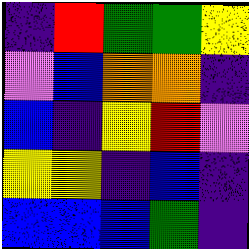[["indigo", "red", "green", "green", "yellow"], ["violet", "blue", "orange", "orange", "indigo"], ["blue", "indigo", "yellow", "red", "violet"], ["yellow", "yellow", "indigo", "blue", "indigo"], ["blue", "blue", "blue", "green", "indigo"]]